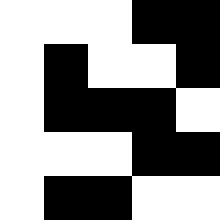[["white", "white", "white", "black", "black"], ["white", "black", "white", "white", "black"], ["white", "black", "black", "black", "white"], ["white", "white", "white", "black", "black"], ["white", "black", "black", "white", "white"]]